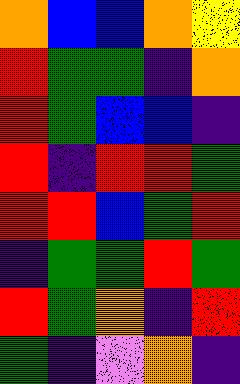[["orange", "blue", "blue", "orange", "yellow"], ["red", "green", "green", "indigo", "orange"], ["red", "green", "blue", "blue", "indigo"], ["red", "indigo", "red", "red", "green"], ["red", "red", "blue", "green", "red"], ["indigo", "green", "green", "red", "green"], ["red", "green", "orange", "indigo", "red"], ["green", "indigo", "violet", "orange", "indigo"]]